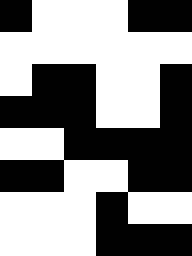[["black", "white", "white", "white", "black", "black"], ["white", "white", "white", "white", "white", "white"], ["white", "black", "black", "white", "white", "black"], ["black", "black", "black", "white", "white", "black"], ["white", "white", "black", "black", "black", "black"], ["black", "black", "white", "white", "black", "black"], ["white", "white", "white", "black", "white", "white"], ["white", "white", "white", "black", "black", "black"]]